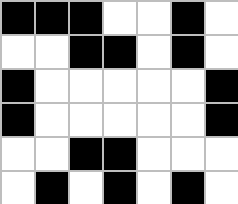[["black", "black", "black", "white", "white", "black", "white"], ["white", "white", "black", "black", "white", "black", "white"], ["black", "white", "white", "white", "white", "white", "black"], ["black", "white", "white", "white", "white", "white", "black"], ["white", "white", "black", "black", "white", "white", "white"], ["white", "black", "white", "black", "white", "black", "white"]]